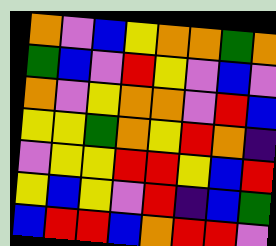[["orange", "violet", "blue", "yellow", "orange", "orange", "green", "orange"], ["green", "blue", "violet", "red", "yellow", "violet", "blue", "violet"], ["orange", "violet", "yellow", "orange", "orange", "violet", "red", "blue"], ["yellow", "yellow", "green", "orange", "yellow", "red", "orange", "indigo"], ["violet", "yellow", "yellow", "red", "red", "yellow", "blue", "red"], ["yellow", "blue", "yellow", "violet", "red", "indigo", "blue", "green"], ["blue", "red", "red", "blue", "orange", "red", "red", "violet"]]